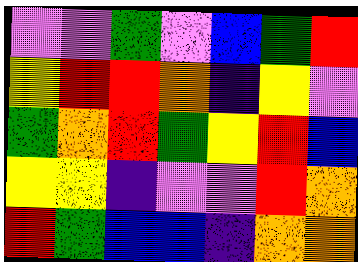[["violet", "violet", "green", "violet", "blue", "green", "red"], ["yellow", "red", "red", "orange", "indigo", "yellow", "violet"], ["green", "orange", "red", "green", "yellow", "red", "blue"], ["yellow", "yellow", "indigo", "violet", "violet", "red", "orange"], ["red", "green", "blue", "blue", "indigo", "orange", "orange"]]